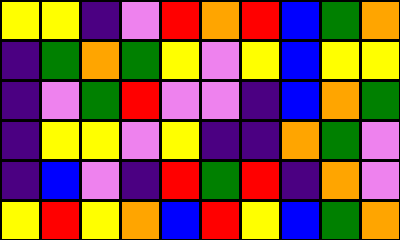[["yellow", "yellow", "indigo", "violet", "red", "orange", "red", "blue", "green", "orange"], ["indigo", "green", "orange", "green", "yellow", "violet", "yellow", "blue", "yellow", "yellow"], ["indigo", "violet", "green", "red", "violet", "violet", "indigo", "blue", "orange", "green"], ["indigo", "yellow", "yellow", "violet", "yellow", "indigo", "indigo", "orange", "green", "violet"], ["indigo", "blue", "violet", "indigo", "red", "green", "red", "indigo", "orange", "violet"], ["yellow", "red", "yellow", "orange", "blue", "red", "yellow", "blue", "green", "orange"]]